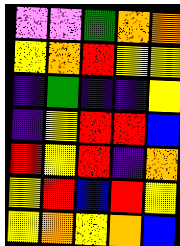[["violet", "violet", "green", "orange", "orange"], ["yellow", "orange", "red", "yellow", "yellow"], ["indigo", "green", "indigo", "indigo", "yellow"], ["indigo", "yellow", "red", "red", "blue"], ["red", "yellow", "red", "indigo", "orange"], ["yellow", "red", "blue", "red", "yellow"], ["yellow", "orange", "yellow", "orange", "blue"]]